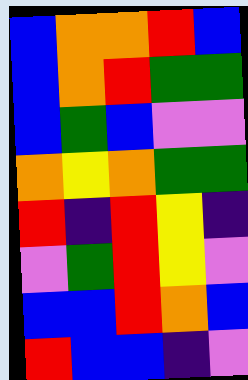[["blue", "orange", "orange", "red", "blue"], ["blue", "orange", "red", "green", "green"], ["blue", "green", "blue", "violet", "violet"], ["orange", "yellow", "orange", "green", "green"], ["red", "indigo", "red", "yellow", "indigo"], ["violet", "green", "red", "yellow", "violet"], ["blue", "blue", "red", "orange", "blue"], ["red", "blue", "blue", "indigo", "violet"]]